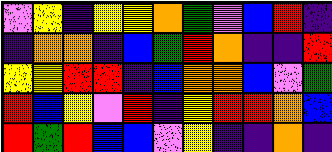[["violet", "yellow", "indigo", "yellow", "yellow", "orange", "green", "violet", "blue", "red", "indigo"], ["indigo", "orange", "orange", "indigo", "blue", "green", "red", "orange", "indigo", "indigo", "red"], ["yellow", "yellow", "red", "red", "indigo", "blue", "orange", "orange", "blue", "violet", "green"], ["red", "blue", "yellow", "violet", "red", "indigo", "yellow", "red", "red", "orange", "blue"], ["red", "green", "red", "blue", "blue", "violet", "yellow", "indigo", "indigo", "orange", "indigo"]]